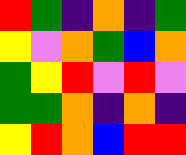[["red", "green", "indigo", "orange", "indigo", "green"], ["yellow", "violet", "orange", "green", "blue", "orange"], ["green", "yellow", "red", "violet", "red", "violet"], ["green", "green", "orange", "indigo", "orange", "indigo"], ["yellow", "red", "orange", "blue", "red", "red"]]